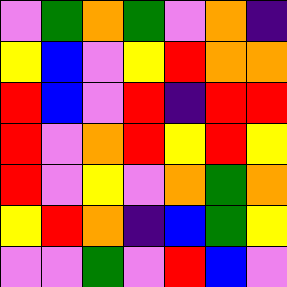[["violet", "green", "orange", "green", "violet", "orange", "indigo"], ["yellow", "blue", "violet", "yellow", "red", "orange", "orange"], ["red", "blue", "violet", "red", "indigo", "red", "red"], ["red", "violet", "orange", "red", "yellow", "red", "yellow"], ["red", "violet", "yellow", "violet", "orange", "green", "orange"], ["yellow", "red", "orange", "indigo", "blue", "green", "yellow"], ["violet", "violet", "green", "violet", "red", "blue", "violet"]]